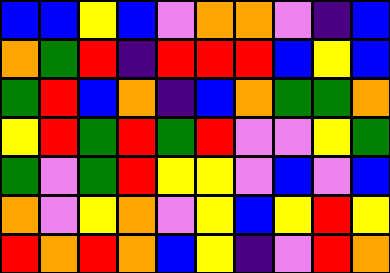[["blue", "blue", "yellow", "blue", "violet", "orange", "orange", "violet", "indigo", "blue"], ["orange", "green", "red", "indigo", "red", "red", "red", "blue", "yellow", "blue"], ["green", "red", "blue", "orange", "indigo", "blue", "orange", "green", "green", "orange"], ["yellow", "red", "green", "red", "green", "red", "violet", "violet", "yellow", "green"], ["green", "violet", "green", "red", "yellow", "yellow", "violet", "blue", "violet", "blue"], ["orange", "violet", "yellow", "orange", "violet", "yellow", "blue", "yellow", "red", "yellow"], ["red", "orange", "red", "orange", "blue", "yellow", "indigo", "violet", "red", "orange"]]